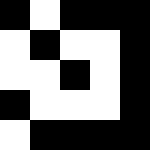[["black", "white", "black", "black", "black"], ["white", "black", "white", "white", "black"], ["white", "white", "black", "white", "black"], ["black", "white", "white", "white", "black"], ["white", "black", "black", "black", "black"]]